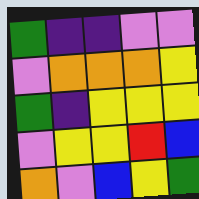[["green", "indigo", "indigo", "violet", "violet"], ["violet", "orange", "orange", "orange", "yellow"], ["green", "indigo", "yellow", "yellow", "yellow"], ["violet", "yellow", "yellow", "red", "blue"], ["orange", "violet", "blue", "yellow", "green"]]